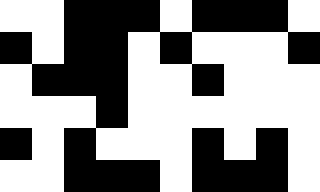[["white", "white", "black", "black", "black", "white", "black", "black", "black", "white"], ["black", "white", "black", "black", "white", "black", "white", "white", "white", "black"], ["white", "black", "black", "black", "white", "white", "black", "white", "white", "white"], ["white", "white", "white", "black", "white", "white", "white", "white", "white", "white"], ["black", "white", "black", "white", "white", "white", "black", "white", "black", "white"], ["white", "white", "black", "black", "black", "white", "black", "black", "black", "white"]]